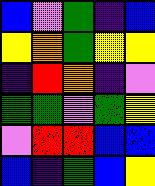[["blue", "violet", "green", "indigo", "blue"], ["yellow", "orange", "green", "yellow", "yellow"], ["indigo", "red", "orange", "indigo", "violet"], ["green", "green", "violet", "green", "yellow"], ["violet", "red", "red", "blue", "blue"], ["blue", "indigo", "green", "blue", "yellow"]]